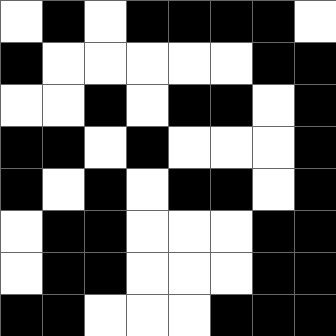[["white", "black", "white", "black", "black", "black", "black", "white"], ["black", "white", "white", "white", "white", "white", "black", "black"], ["white", "white", "black", "white", "black", "black", "white", "black"], ["black", "black", "white", "black", "white", "white", "white", "black"], ["black", "white", "black", "white", "black", "black", "white", "black"], ["white", "black", "black", "white", "white", "white", "black", "black"], ["white", "black", "black", "white", "white", "white", "black", "black"], ["black", "black", "white", "white", "white", "black", "black", "black"]]